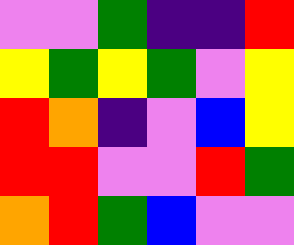[["violet", "violet", "green", "indigo", "indigo", "red"], ["yellow", "green", "yellow", "green", "violet", "yellow"], ["red", "orange", "indigo", "violet", "blue", "yellow"], ["red", "red", "violet", "violet", "red", "green"], ["orange", "red", "green", "blue", "violet", "violet"]]